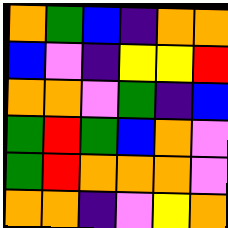[["orange", "green", "blue", "indigo", "orange", "orange"], ["blue", "violet", "indigo", "yellow", "yellow", "red"], ["orange", "orange", "violet", "green", "indigo", "blue"], ["green", "red", "green", "blue", "orange", "violet"], ["green", "red", "orange", "orange", "orange", "violet"], ["orange", "orange", "indigo", "violet", "yellow", "orange"]]